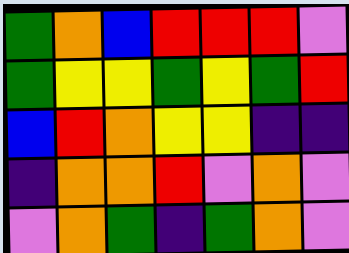[["green", "orange", "blue", "red", "red", "red", "violet"], ["green", "yellow", "yellow", "green", "yellow", "green", "red"], ["blue", "red", "orange", "yellow", "yellow", "indigo", "indigo"], ["indigo", "orange", "orange", "red", "violet", "orange", "violet"], ["violet", "orange", "green", "indigo", "green", "orange", "violet"]]